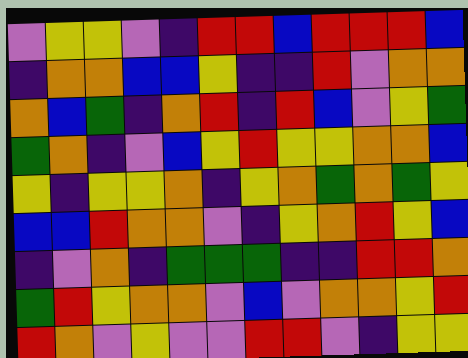[["violet", "yellow", "yellow", "violet", "indigo", "red", "red", "blue", "red", "red", "red", "blue"], ["indigo", "orange", "orange", "blue", "blue", "yellow", "indigo", "indigo", "red", "violet", "orange", "orange"], ["orange", "blue", "green", "indigo", "orange", "red", "indigo", "red", "blue", "violet", "yellow", "green"], ["green", "orange", "indigo", "violet", "blue", "yellow", "red", "yellow", "yellow", "orange", "orange", "blue"], ["yellow", "indigo", "yellow", "yellow", "orange", "indigo", "yellow", "orange", "green", "orange", "green", "yellow"], ["blue", "blue", "red", "orange", "orange", "violet", "indigo", "yellow", "orange", "red", "yellow", "blue"], ["indigo", "violet", "orange", "indigo", "green", "green", "green", "indigo", "indigo", "red", "red", "orange"], ["green", "red", "yellow", "orange", "orange", "violet", "blue", "violet", "orange", "orange", "yellow", "red"], ["red", "orange", "violet", "yellow", "violet", "violet", "red", "red", "violet", "indigo", "yellow", "yellow"]]